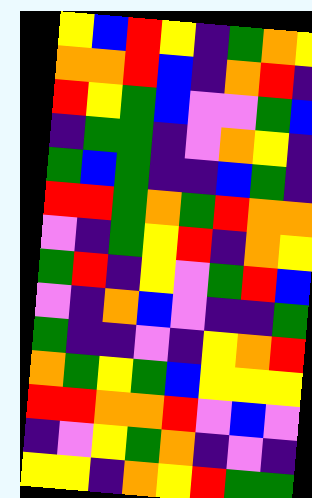[["yellow", "blue", "red", "yellow", "indigo", "green", "orange", "yellow"], ["orange", "orange", "red", "blue", "indigo", "orange", "red", "indigo"], ["red", "yellow", "green", "blue", "violet", "violet", "green", "blue"], ["indigo", "green", "green", "indigo", "violet", "orange", "yellow", "indigo"], ["green", "blue", "green", "indigo", "indigo", "blue", "green", "indigo"], ["red", "red", "green", "orange", "green", "red", "orange", "orange"], ["violet", "indigo", "green", "yellow", "red", "indigo", "orange", "yellow"], ["green", "red", "indigo", "yellow", "violet", "green", "red", "blue"], ["violet", "indigo", "orange", "blue", "violet", "indigo", "indigo", "green"], ["green", "indigo", "indigo", "violet", "indigo", "yellow", "orange", "red"], ["orange", "green", "yellow", "green", "blue", "yellow", "yellow", "yellow"], ["red", "red", "orange", "orange", "red", "violet", "blue", "violet"], ["indigo", "violet", "yellow", "green", "orange", "indigo", "violet", "indigo"], ["yellow", "yellow", "indigo", "orange", "yellow", "red", "green", "green"]]